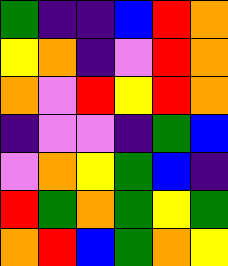[["green", "indigo", "indigo", "blue", "red", "orange"], ["yellow", "orange", "indigo", "violet", "red", "orange"], ["orange", "violet", "red", "yellow", "red", "orange"], ["indigo", "violet", "violet", "indigo", "green", "blue"], ["violet", "orange", "yellow", "green", "blue", "indigo"], ["red", "green", "orange", "green", "yellow", "green"], ["orange", "red", "blue", "green", "orange", "yellow"]]